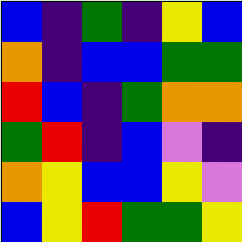[["blue", "indigo", "green", "indigo", "yellow", "blue"], ["orange", "indigo", "blue", "blue", "green", "green"], ["red", "blue", "indigo", "green", "orange", "orange"], ["green", "red", "indigo", "blue", "violet", "indigo"], ["orange", "yellow", "blue", "blue", "yellow", "violet"], ["blue", "yellow", "red", "green", "green", "yellow"]]